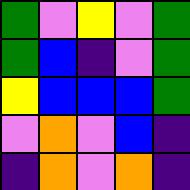[["green", "violet", "yellow", "violet", "green"], ["green", "blue", "indigo", "violet", "green"], ["yellow", "blue", "blue", "blue", "green"], ["violet", "orange", "violet", "blue", "indigo"], ["indigo", "orange", "violet", "orange", "indigo"]]